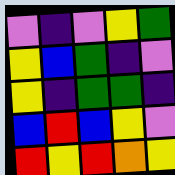[["violet", "indigo", "violet", "yellow", "green"], ["yellow", "blue", "green", "indigo", "violet"], ["yellow", "indigo", "green", "green", "indigo"], ["blue", "red", "blue", "yellow", "violet"], ["red", "yellow", "red", "orange", "yellow"]]